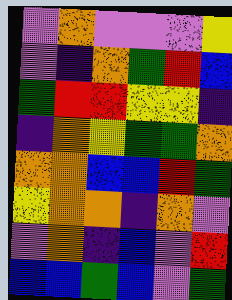[["violet", "orange", "violet", "violet", "violet", "yellow"], ["violet", "indigo", "orange", "green", "red", "blue"], ["green", "red", "red", "yellow", "yellow", "indigo"], ["indigo", "orange", "yellow", "green", "green", "orange"], ["orange", "orange", "blue", "blue", "red", "green"], ["yellow", "orange", "orange", "indigo", "orange", "violet"], ["violet", "orange", "indigo", "blue", "violet", "red"], ["blue", "blue", "green", "blue", "violet", "green"]]